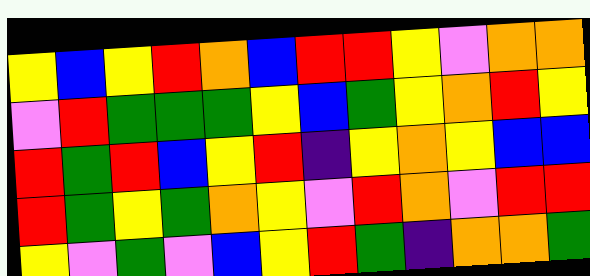[["yellow", "blue", "yellow", "red", "orange", "blue", "red", "red", "yellow", "violet", "orange", "orange"], ["violet", "red", "green", "green", "green", "yellow", "blue", "green", "yellow", "orange", "red", "yellow"], ["red", "green", "red", "blue", "yellow", "red", "indigo", "yellow", "orange", "yellow", "blue", "blue"], ["red", "green", "yellow", "green", "orange", "yellow", "violet", "red", "orange", "violet", "red", "red"], ["yellow", "violet", "green", "violet", "blue", "yellow", "red", "green", "indigo", "orange", "orange", "green"]]